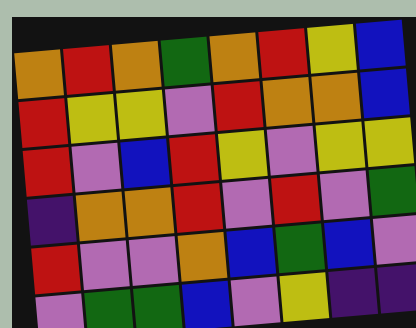[["orange", "red", "orange", "green", "orange", "red", "yellow", "blue"], ["red", "yellow", "yellow", "violet", "red", "orange", "orange", "blue"], ["red", "violet", "blue", "red", "yellow", "violet", "yellow", "yellow"], ["indigo", "orange", "orange", "red", "violet", "red", "violet", "green"], ["red", "violet", "violet", "orange", "blue", "green", "blue", "violet"], ["violet", "green", "green", "blue", "violet", "yellow", "indigo", "indigo"]]